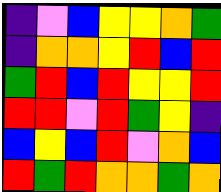[["indigo", "violet", "blue", "yellow", "yellow", "orange", "green"], ["indigo", "orange", "orange", "yellow", "red", "blue", "red"], ["green", "red", "blue", "red", "yellow", "yellow", "red"], ["red", "red", "violet", "red", "green", "yellow", "indigo"], ["blue", "yellow", "blue", "red", "violet", "orange", "blue"], ["red", "green", "red", "orange", "orange", "green", "orange"]]